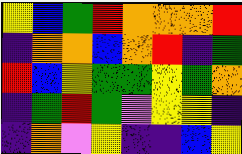[["yellow", "blue", "green", "red", "orange", "orange", "orange", "red"], ["indigo", "orange", "orange", "blue", "orange", "red", "indigo", "green"], ["red", "blue", "yellow", "green", "green", "yellow", "green", "orange"], ["indigo", "green", "red", "green", "violet", "yellow", "yellow", "indigo"], ["indigo", "orange", "violet", "yellow", "indigo", "indigo", "blue", "yellow"]]